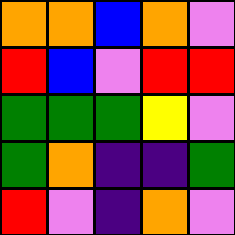[["orange", "orange", "blue", "orange", "violet"], ["red", "blue", "violet", "red", "red"], ["green", "green", "green", "yellow", "violet"], ["green", "orange", "indigo", "indigo", "green"], ["red", "violet", "indigo", "orange", "violet"]]